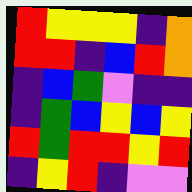[["red", "yellow", "yellow", "yellow", "indigo", "orange"], ["red", "red", "indigo", "blue", "red", "orange"], ["indigo", "blue", "green", "violet", "indigo", "indigo"], ["indigo", "green", "blue", "yellow", "blue", "yellow"], ["red", "green", "red", "red", "yellow", "red"], ["indigo", "yellow", "red", "indigo", "violet", "violet"]]